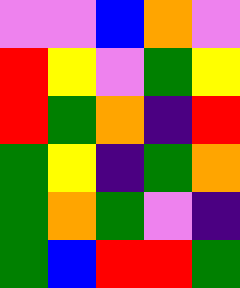[["violet", "violet", "blue", "orange", "violet"], ["red", "yellow", "violet", "green", "yellow"], ["red", "green", "orange", "indigo", "red"], ["green", "yellow", "indigo", "green", "orange"], ["green", "orange", "green", "violet", "indigo"], ["green", "blue", "red", "red", "green"]]